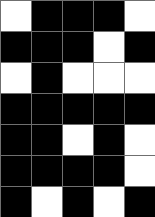[["white", "black", "black", "black", "white"], ["black", "black", "black", "white", "black"], ["white", "black", "white", "white", "white"], ["black", "black", "black", "black", "black"], ["black", "black", "white", "black", "white"], ["black", "black", "black", "black", "white"], ["black", "white", "black", "white", "black"]]